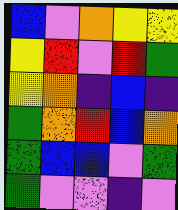[["blue", "violet", "orange", "yellow", "yellow"], ["yellow", "red", "violet", "red", "green"], ["yellow", "orange", "indigo", "blue", "indigo"], ["green", "orange", "red", "blue", "orange"], ["green", "blue", "blue", "violet", "green"], ["green", "violet", "violet", "indigo", "violet"]]